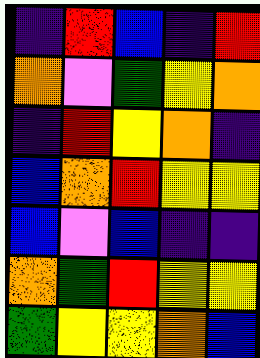[["indigo", "red", "blue", "indigo", "red"], ["orange", "violet", "green", "yellow", "orange"], ["indigo", "red", "yellow", "orange", "indigo"], ["blue", "orange", "red", "yellow", "yellow"], ["blue", "violet", "blue", "indigo", "indigo"], ["orange", "green", "red", "yellow", "yellow"], ["green", "yellow", "yellow", "orange", "blue"]]